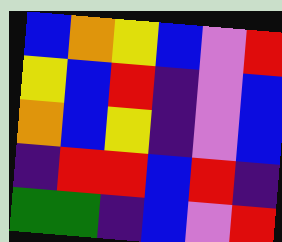[["blue", "orange", "yellow", "blue", "violet", "red"], ["yellow", "blue", "red", "indigo", "violet", "blue"], ["orange", "blue", "yellow", "indigo", "violet", "blue"], ["indigo", "red", "red", "blue", "red", "indigo"], ["green", "green", "indigo", "blue", "violet", "red"]]